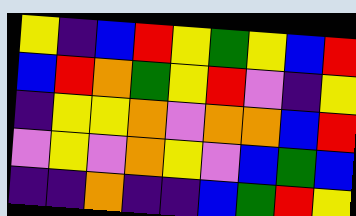[["yellow", "indigo", "blue", "red", "yellow", "green", "yellow", "blue", "red"], ["blue", "red", "orange", "green", "yellow", "red", "violet", "indigo", "yellow"], ["indigo", "yellow", "yellow", "orange", "violet", "orange", "orange", "blue", "red"], ["violet", "yellow", "violet", "orange", "yellow", "violet", "blue", "green", "blue"], ["indigo", "indigo", "orange", "indigo", "indigo", "blue", "green", "red", "yellow"]]